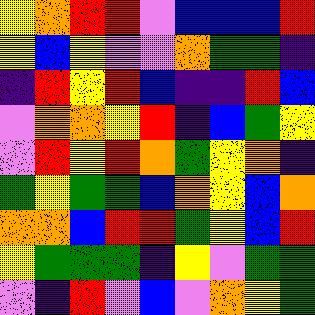[["yellow", "orange", "red", "red", "violet", "blue", "blue", "blue", "red"], ["yellow", "blue", "yellow", "violet", "violet", "orange", "green", "green", "indigo"], ["indigo", "red", "yellow", "red", "blue", "indigo", "indigo", "red", "blue"], ["violet", "orange", "orange", "yellow", "red", "indigo", "blue", "green", "yellow"], ["violet", "red", "yellow", "red", "orange", "green", "yellow", "orange", "indigo"], ["green", "yellow", "green", "green", "blue", "orange", "yellow", "blue", "orange"], ["orange", "orange", "blue", "red", "red", "green", "yellow", "blue", "red"], ["yellow", "green", "green", "green", "indigo", "yellow", "violet", "green", "green"], ["violet", "indigo", "red", "violet", "blue", "violet", "orange", "yellow", "green"]]